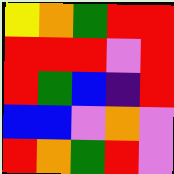[["yellow", "orange", "green", "red", "red"], ["red", "red", "red", "violet", "red"], ["red", "green", "blue", "indigo", "red"], ["blue", "blue", "violet", "orange", "violet"], ["red", "orange", "green", "red", "violet"]]